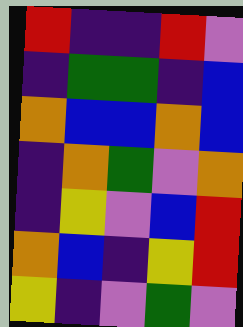[["red", "indigo", "indigo", "red", "violet"], ["indigo", "green", "green", "indigo", "blue"], ["orange", "blue", "blue", "orange", "blue"], ["indigo", "orange", "green", "violet", "orange"], ["indigo", "yellow", "violet", "blue", "red"], ["orange", "blue", "indigo", "yellow", "red"], ["yellow", "indigo", "violet", "green", "violet"]]